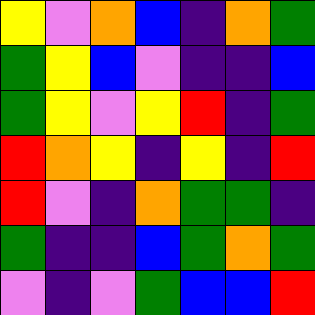[["yellow", "violet", "orange", "blue", "indigo", "orange", "green"], ["green", "yellow", "blue", "violet", "indigo", "indigo", "blue"], ["green", "yellow", "violet", "yellow", "red", "indigo", "green"], ["red", "orange", "yellow", "indigo", "yellow", "indigo", "red"], ["red", "violet", "indigo", "orange", "green", "green", "indigo"], ["green", "indigo", "indigo", "blue", "green", "orange", "green"], ["violet", "indigo", "violet", "green", "blue", "blue", "red"]]